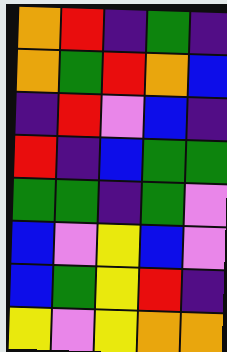[["orange", "red", "indigo", "green", "indigo"], ["orange", "green", "red", "orange", "blue"], ["indigo", "red", "violet", "blue", "indigo"], ["red", "indigo", "blue", "green", "green"], ["green", "green", "indigo", "green", "violet"], ["blue", "violet", "yellow", "blue", "violet"], ["blue", "green", "yellow", "red", "indigo"], ["yellow", "violet", "yellow", "orange", "orange"]]